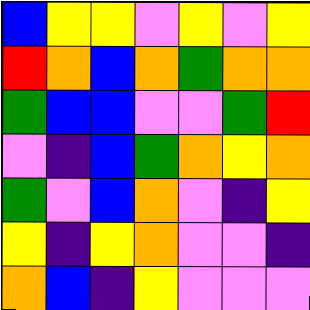[["blue", "yellow", "yellow", "violet", "yellow", "violet", "yellow"], ["red", "orange", "blue", "orange", "green", "orange", "orange"], ["green", "blue", "blue", "violet", "violet", "green", "red"], ["violet", "indigo", "blue", "green", "orange", "yellow", "orange"], ["green", "violet", "blue", "orange", "violet", "indigo", "yellow"], ["yellow", "indigo", "yellow", "orange", "violet", "violet", "indigo"], ["orange", "blue", "indigo", "yellow", "violet", "violet", "violet"]]